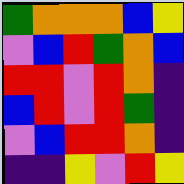[["green", "orange", "orange", "orange", "blue", "yellow"], ["violet", "blue", "red", "green", "orange", "blue"], ["red", "red", "violet", "red", "orange", "indigo"], ["blue", "red", "violet", "red", "green", "indigo"], ["violet", "blue", "red", "red", "orange", "indigo"], ["indigo", "indigo", "yellow", "violet", "red", "yellow"]]